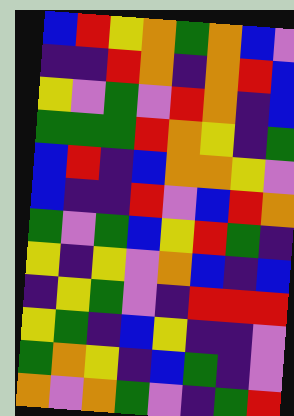[["blue", "red", "yellow", "orange", "green", "orange", "blue", "violet"], ["indigo", "indigo", "red", "orange", "indigo", "orange", "red", "blue"], ["yellow", "violet", "green", "violet", "red", "orange", "indigo", "blue"], ["green", "green", "green", "red", "orange", "yellow", "indigo", "green"], ["blue", "red", "indigo", "blue", "orange", "orange", "yellow", "violet"], ["blue", "indigo", "indigo", "red", "violet", "blue", "red", "orange"], ["green", "violet", "green", "blue", "yellow", "red", "green", "indigo"], ["yellow", "indigo", "yellow", "violet", "orange", "blue", "indigo", "blue"], ["indigo", "yellow", "green", "violet", "indigo", "red", "red", "red"], ["yellow", "green", "indigo", "blue", "yellow", "indigo", "indigo", "violet"], ["green", "orange", "yellow", "indigo", "blue", "green", "indigo", "violet"], ["orange", "violet", "orange", "green", "violet", "indigo", "green", "red"]]